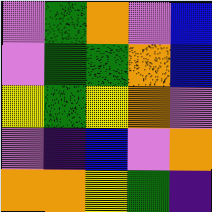[["violet", "green", "orange", "violet", "blue"], ["violet", "green", "green", "orange", "blue"], ["yellow", "green", "yellow", "orange", "violet"], ["violet", "indigo", "blue", "violet", "orange"], ["orange", "orange", "yellow", "green", "indigo"]]